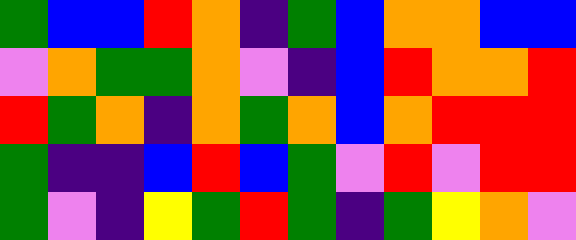[["green", "blue", "blue", "red", "orange", "indigo", "green", "blue", "orange", "orange", "blue", "blue"], ["violet", "orange", "green", "green", "orange", "violet", "indigo", "blue", "red", "orange", "orange", "red"], ["red", "green", "orange", "indigo", "orange", "green", "orange", "blue", "orange", "red", "red", "red"], ["green", "indigo", "indigo", "blue", "red", "blue", "green", "violet", "red", "violet", "red", "red"], ["green", "violet", "indigo", "yellow", "green", "red", "green", "indigo", "green", "yellow", "orange", "violet"]]